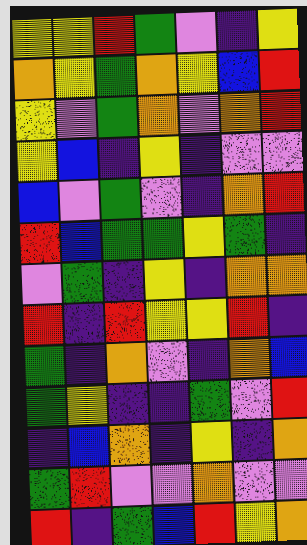[["yellow", "yellow", "red", "green", "violet", "indigo", "yellow"], ["orange", "yellow", "green", "orange", "yellow", "blue", "red"], ["yellow", "violet", "green", "orange", "violet", "orange", "red"], ["yellow", "blue", "indigo", "yellow", "indigo", "violet", "violet"], ["blue", "violet", "green", "violet", "indigo", "orange", "red"], ["red", "blue", "green", "green", "yellow", "green", "indigo"], ["violet", "green", "indigo", "yellow", "indigo", "orange", "orange"], ["red", "indigo", "red", "yellow", "yellow", "red", "indigo"], ["green", "indigo", "orange", "violet", "indigo", "orange", "blue"], ["green", "yellow", "indigo", "indigo", "green", "violet", "red"], ["indigo", "blue", "orange", "indigo", "yellow", "indigo", "orange"], ["green", "red", "violet", "violet", "orange", "violet", "violet"], ["red", "indigo", "green", "blue", "red", "yellow", "orange"]]